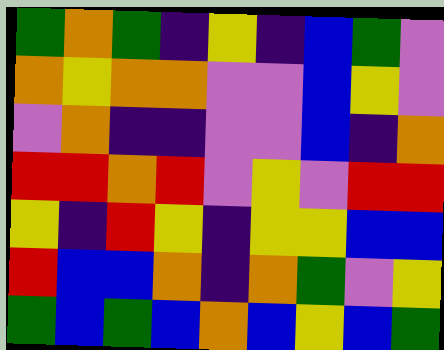[["green", "orange", "green", "indigo", "yellow", "indigo", "blue", "green", "violet"], ["orange", "yellow", "orange", "orange", "violet", "violet", "blue", "yellow", "violet"], ["violet", "orange", "indigo", "indigo", "violet", "violet", "blue", "indigo", "orange"], ["red", "red", "orange", "red", "violet", "yellow", "violet", "red", "red"], ["yellow", "indigo", "red", "yellow", "indigo", "yellow", "yellow", "blue", "blue"], ["red", "blue", "blue", "orange", "indigo", "orange", "green", "violet", "yellow"], ["green", "blue", "green", "blue", "orange", "blue", "yellow", "blue", "green"]]